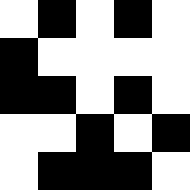[["white", "black", "white", "black", "white"], ["black", "white", "white", "white", "white"], ["black", "black", "white", "black", "white"], ["white", "white", "black", "white", "black"], ["white", "black", "black", "black", "white"]]